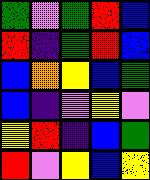[["green", "violet", "green", "red", "blue"], ["red", "indigo", "green", "red", "blue"], ["blue", "orange", "yellow", "blue", "green"], ["blue", "indigo", "violet", "yellow", "violet"], ["yellow", "red", "indigo", "blue", "green"], ["red", "violet", "yellow", "blue", "yellow"]]